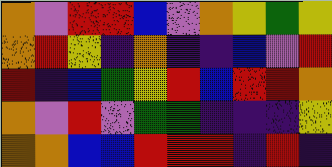[["orange", "violet", "red", "red", "blue", "violet", "orange", "yellow", "green", "yellow"], ["orange", "red", "yellow", "indigo", "orange", "indigo", "indigo", "blue", "violet", "red"], ["red", "indigo", "blue", "green", "yellow", "red", "blue", "red", "red", "orange"], ["orange", "violet", "red", "violet", "green", "green", "indigo", "indigo", "indigo", "yellow"], ["orange", "orange", "blue", "blue", "red", "red", "red", "indigo", "red", "indigo"]]